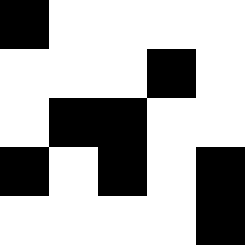[["black", "white", "white", "white", "white"], ["white", "white", "white", "black", "white"], ["white", "black", "black", "white", "white"], ["black", "white", "black", "white", "black"], ["white", "white", "white", "white", "black"]]